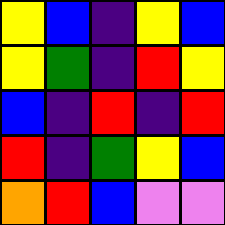[["yellow", "blue", "indigo", "yellow", "blue"], ["yellow", "green", "indigo", "red", "yellow"], ["blue", "indigo", "red", "indigo", "red"], ["red", "indigo", "green", "yellow", "blue"], ["orange", "red", "blue", "violet", "violet"]]